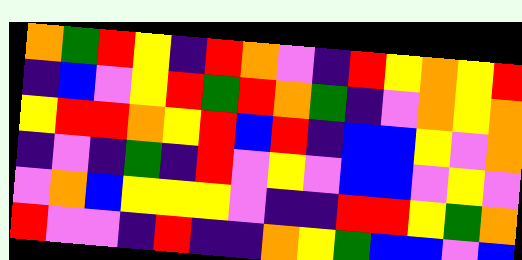[["orange", "green", "red", "yellow", "indigo", "red", "orange", "violet", "indigo", "red", "yellow", "orange", "yellow", "red"], ["indigo", "blue", "violet", "yellow", "red", "green", "red", "orange", "green", "indigo", "violet", "orange", "yellow", "orange"], ["yellow", "red", "red", "orange", "yellow", "red", "blue", "red", "indigo", "blue", "blue", "yellow", "violet", "orange"], ["indigo", "violet", "indigo", "green", "indigo", "red", "violet", "yellow", "violet", "blue", "blue", "violet", "yellow", "violet"], ["violet", "orange", "blue", "yellow", "yellow", "yellow", "violet", "indigo", "indigo", "red", "red", "yellow", "green", "orange"], ["red", "violet", "violet", "indigo", "red", "indigo", "indigo", "orange", "yellow", "green", "blue", "blue", "violet", "blue"]]